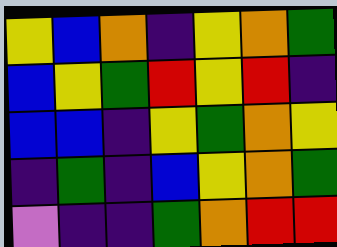[["yellow", "blue", "orange", "indigo", "yellow", "orange", "green"], ["blue", "yellow", "green", "red", "yellow", "red", "indigo"], ["blue", "blue", "indigo", "yellow", "green", "orange", "yellow"], ["indigo", "green", "indigo", "blue", "yellow", "orange", "green"], ["violet", "indigo", "indigo", "green", "orange", "red", "red"]]